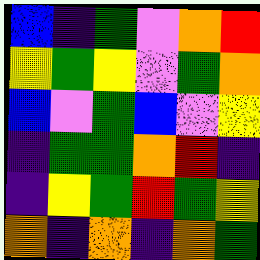[["blue", "indigo", "green", "violet", "orange", "red"], ["yellow", "green", "yellow", "violet", "green", "orange"], ["blue", "violet", "green", "blue", "violet", "yellow"], ["indigo", "green", "green", "orange", "red", "indigo"], ["indigo", "yellow", "green", "red", "green", "yellow"], ["orange", "indigo", "orange", "indigo", "orange", "green"]]